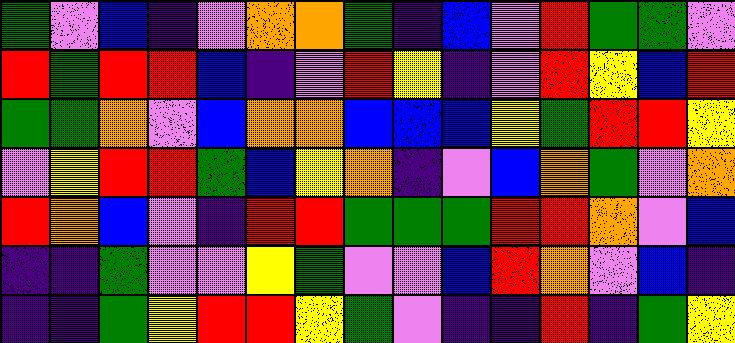[["green", "violet", "blue", "indigo", "violet", "orange", "orange", "green", "indigo", "blue", "violet", "red", "green", "green", "violet"], ["red", "green", "red", "red", "blue", "indigo", "violet", "red", "yellow", "indigo", "violet", "red", "yellow", "blue", "red"], ["green", "green", "orange", "violet", "blue", "orange", "orange", "blue", "blue", "blue", "yellow", "green", "red", "red", "yellow"], ["violet", "yellow", "red", "red", "green", "blue", "yellow", "orange", "indigo", "violet", "blue", "orange", "green", "violet", "orange"], ["red", "orange", "blue", "violet", "indigo", "red", "red", "green", "green", "green", "red", "red", "orange", "violet", "blue"], ["indigo", "indigo", "green", "violet", "violet", "yellow", "green", "violet", "violet", "blue", "red", "orange", "violet", "blue", "indigo"], ["indigo", "indigo", "green", "yellow", "red", "red", "yellow", "green", "violet", "indigo", "indigo", "red", "indigo", "green", "yellow"]]